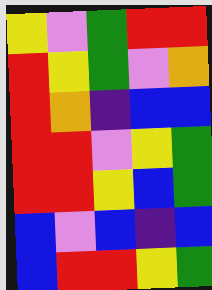[["yellow", "violet", "green", "red", "red"], ["red", "yellow", "green", "violet", "orange"], ["red", "orange", "indigo", "blue", "blue"], ["red", "red", "violet", "yellow", "green"], ["red", "red", "yellow", "blue", "green"], ["blue", "violet", "blue", "indigo", "blue"], ["blue", "red", "red", "yellow", "green"]]